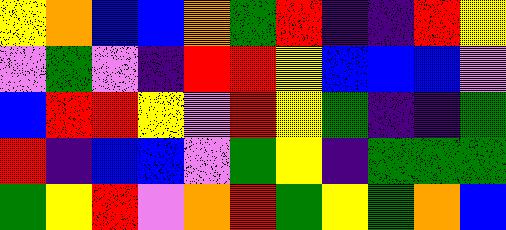[["yellow", "orange", "blue", "blue", "orange", "green", "red", "indigo", "indigo", "red", "yellow"], ["violet", "green", "violet", "indigo", "red", "red", "yellow", "blue", "blue", "blue", "violet"], ["blue", "red", "red", "yellow", "violet", "red", "yellow", "green", "indigo", "indigo", "green"], ["red", "indigo", "blue", "blue", "violet", "green", "yellow", "indigo", "green", "green", "green"], ["green", "yellow", "red", "violet", "orange", "red", "green", "yellow", "green", "orange", "blue"]]